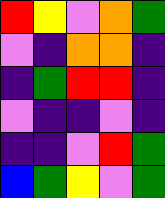[["red", "yellow", "violet", "orange", "green"], ["violet", "indigo", "orange", "orange", "indigo"], ["indigo", "green", "red", "red", "indigo"], ["violet", "indigo", "indigo", "violet", "indigo"], ["indigo", "indigo", "violet", "red", "green"], ["blue", "green", "yellow", "violet", "green"]]